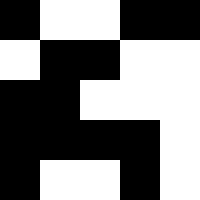[["black", "white", "white", "black", "black"], ["white", "black", "black", "white", "white"], ["black", "black", "white", "white", "white"], ["black", "black", "black", "black", "white"], ["black", "white", "white", "black", "white"]]